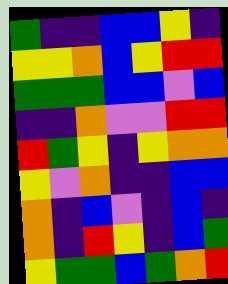[["green", "indigo", "indigo", "blue", "blue", "yellow", "indigo"], ["yellow", "yellow", "orange", "blue", "yellow", "red", "red"], ["green", "green", "green", "blue", "blue", "violet", "blue"], ["indigo", "indigo", "orange", "violet", "violet", "red", "red"], ["red", "green", "yellow", "indigo", "yellow", "orange", "orange"], ["yellow", "violet", "orange", "indigo", "indigo", "blue", "blue"], ["orange", "indigo", "blue", "violet", "indigo", "blue", "indigo"], ["orange", "indigo", "red", "yellow", "indigo", "blue", "green"], ["yellow", "green", "green", "blue", "green", "orange", "red"]]